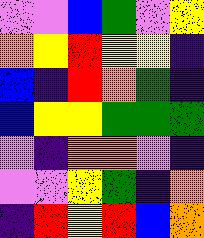[["violet", "violet", "blue", "green", "violet", "yellow"], ["orange", "yellow", "red", "yellow", "yellow", "indigo"], ["blue", "indigo", "red", "orange", "green", "indigo"], ["blue", "yellow", "yellow", "green", "green", "green"], ["violet", "indigo", "orange", "orange", "violet", "indigo"], ["violet", "violet", "yellow", "green", "indigo", "orange"], ["indigo", "red", "yellow", "red", "blue", "orange"]]